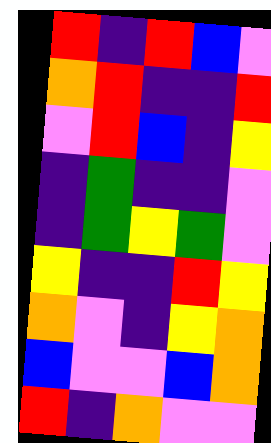[["red", "indigo", "red", "blue", "violet"], ["orange", "red", "indigo", "indigo", "red"], ["violet", "red", "blue", "indigo", "yellow"], ["indigo", "green", "indigo", "indigo", "violet"], ["indigo", "green", "yellow", "green", "violet"], ["yellow", "indigo", "indigo", "red", "yellow"], ["orange", "violet", "indigo", "yellow", "orange"], ["blue", "violet", "violet", "blue", "orange"], ["red", "indigo", "orange", "violet", "violet"]]